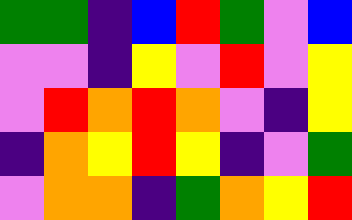[["green", "green", "indigo", "blue", "red", "green", "violet", "blue"], ["violet", "violet", "indigo", "yellow", "violet", "red", "violet", "yellow"], ["violet", "red", "orange", "red", "orange", "violet", "indigo", "yellow"], ["indigo", "orange", "yellow", "red", "yellow", "indigo", "violet", "green"], ["violet", "orange", "orange", "indigo", "green", "orange", "yellow", "red"]]